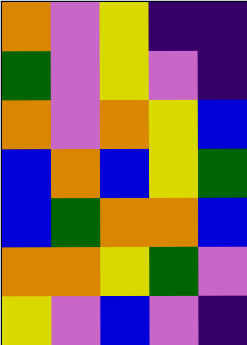[["orange", "violet", "yellow", "indigo", "indigo"], ["green", "violet", "yellow", "violet", "indigo"], ["orange", "violet", "orange", "yellow", "blue"], ["blue", "orange", "blue", "yellow", "green"], ["blue", "green", "orange", "orange", "blue"], ["orange", "orange", "yellow", "green", "violet"], ["yellow", "violet", "blue", "violet", "indigo"]]